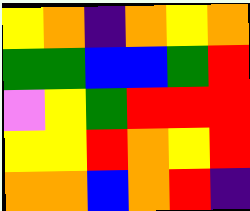[["yellow", "orange", "indigo", "orange", "yellow", "orange"], ["green", "green", "blue", "blue", "green", "red"], ["violet", "yellow", "green", "red", "red", "red"], ["yellow", "yellow", "red", "orange", "yellow", "red"], ["orange", "orange", "blue", "orange", "red", "indigo"]]